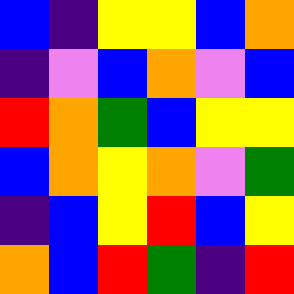[["blue", "indigo", "yellow", "yellow", "blue", "orange"], ["indigo", "violet", "blue", "orange", "violet", "blue"], ["red", "orange", "green", "blue", "yellow", "yellow"], ["blue", "orange", "yellow", "orange", "violet", "green"], ["indigo", "blue", "yellow", "red", "blue", "yellow"], ["orange", "blue", "red", "green", "indigo", "red"]]